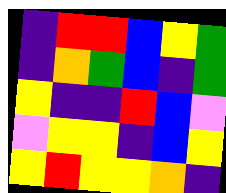[["indigo", "red", "red", "blue", "yellow", "green"], ["indigo", "orange", "green", "blue", "indigo", "green"], ["yellow", "indigo", "indigo", "red", "blue", "violet"], ["violet", "yellow", "yellow", "indigo", "blue", "yellow"], ["yellow", "red", "yellow", "yellow", "orange", "indigo"]]